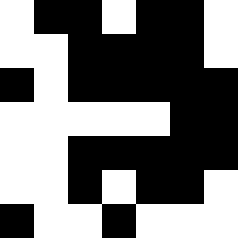[["white", "black", "black", "white", "black", "black", "white"], ["white", "white", "black", "black", "black", "black", "white"], ["black", "white", "black", "black", "black", "black", "black"], ["white", "white", "white", "white", "white", "black", "black"], ["white", "white", "black", "black", "black", "black", "black"], ["white", "white", "black", "white", "black", "black", "white"], ["black", "white", "white", "black", "white", "white", "white"]]